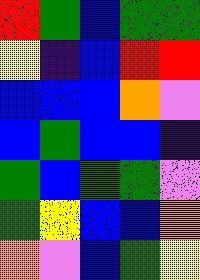[["red", "green", "blue", "green", "green"], ["yellow", "indigo", "blue", "red", "red"], ["blue", "blue", "blue", "orange", "violet"], ["blue", "green", "blue", "blue", "indigo"], ["green", "blue", "green", "green", "violet"], ["green", "yellow", "blue", "blue", "orange"], ["orange", "violet", "blue", "green", "yellow"]]